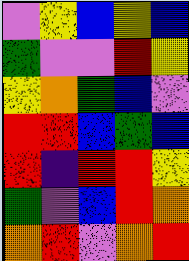[["violet", "yellow", "blue", "yellow", "blue"], ["green", "violet", "violet", "red", "yellow"], ["yellow", "orange", "green", "blue", "violet"], ["red", "red", "blue", "green", "blue"], ["red", "indigo", "red", "red", "yellow"], ["green", "violet", "blue", "red", "orange"], ["orange", "red", "violet", "orange", "red"]]